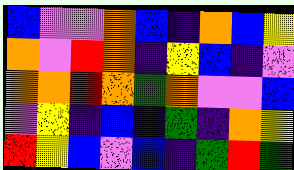[["blue", "violet", "violet", "orange", "blue", "indigo", "orange", "blue", "yellow"], ["orange", "violet", "red", "orange", "indigo", "yellow", "blue", "indigo", "violet"], ["orange", "orange", "red", "orange", "green", "orange", "violet", "violet", "blue"], ["violet", "yellow", "indigo", "blue", "indigo", "green", "indigo", "orange", "yellow"], ["red", "yellow", "blue", "violet", "blue", "indigo", "green", "red", "green"]]